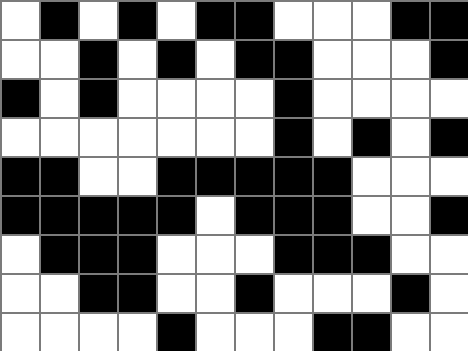[["white", "black", "white", "black", "white", "black", "black", "white", "white", "white", "black", "black"], ["white", "white", "black", "white", "black", "white", "black", "black", "white", "white", "white", "black"], ["black", "white", "black", "white", "white", "white", "white", "black", "white", "white", "white", "white"], ["white", "white", "white", "white", "white", "white", "white", "black", "white", "black", "white", "black"], ["black", "black", "white", "white", "black", "black", "black", "black", "black", "white", "white", "white"], ["black", "black", "black", "black", "black", "white", "black", "black", "black", "white", "white", "black"], ["white", "black", "black", "black", "white", "white", "white", "black", "black", "black", "white", "white"], ["white", "white", "black", "black", "white", "white", "black", "white", "white", "white", "black", "white"], ["white", "white", "white", "white", "black", "white", "white", "white", "black", "black", "white", "white"]]